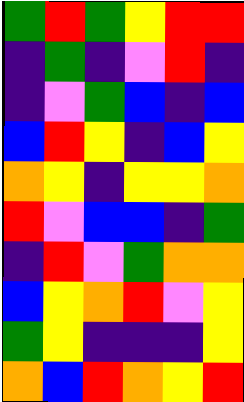[["green", "red", "green", "yellow", "red", "red"], ["indigo", "green", "indigo", "violet", "red", "indigo"], ["indigo", "violet", "green", "blue", "indigo", "blue"], ["blue", "red", "yellow", "indigo", "blue", "yellow"], ["orange", "yellow", "indigo", "yellow", "yellow", "orange"], ["red", "violet", "blue", "blue", "indigo", "green"], ["indigo", "red", "violet", "green", "orange", "orange"], ["blue", "yellow", "orange", "red", "violet", "yellow"], ["green", "yellow", "indigo", "indigo", "indigo", "yellow"], ["orange", "blue", "red", "orange", "yellow", "red"]]